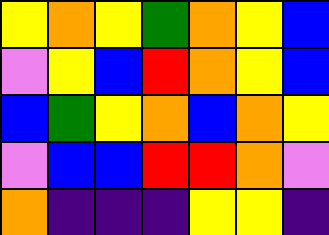[["yellow", "orange", "yellow", "green", "orange", "yellow", "blue"], ["violet", "yellow", "blue", "red", "orange", "yellow", "blue"], ["blue", "green", "yellow", "orange", "blue", "orange", "yellow"], ["violet", "blue", "blue", "red", "red", "orange", "violet"], ["orange", "indigo", "indigo", "indigo", "yellow", "yellow", "indigo"]]